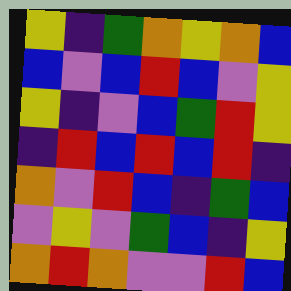[["yellow", "indigo", "green", "orange", "yellow", "orange", "blue"], ["blue", "violet", "blue", "red", "blue", "violet", "yellow"], ["yellow", "indigo", "violet", "blue", "green", "red", "yellow"], ["indigo", "red", "blue", "red", "blue", "red", "indigo"], ["orange", "violet", "red", "blue", "indigo", "green", "blue"], ["violet", "yellow", "violet", "green", "blue", "indigo", "yellow"], ["orange", "red", "orange", "violet", "violet", "red", "blue"]]